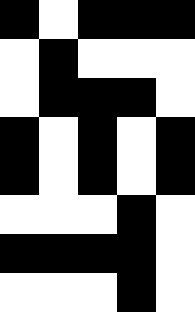[["black", "white", "black", "black", "black"], ["white", "black", "white", "white", "white"], ["white", "black", "black", "black", "white"], ["black", "white", "black", "white", "black"], ["black", "white", "black", "white", "black"], ["white", "white", "white", "black", "white"], ["black", "black", "black", "black", "white"], ["white", "white", "white", "black", "white"]]